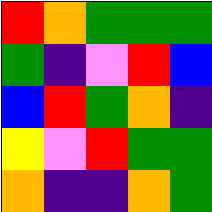[["red", "orange", "green", "green", "green"], ["green", "indigo", "violet", "red", "blue"], ["blue", "red", "green", "orange", "indigo"], ["yellow", "violet", "red", "green", "green"], ["orange", "indigo", "indigo", "orange", "green"]]